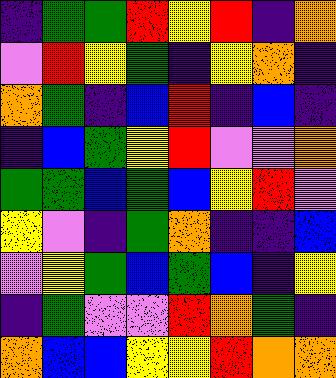[["indigo", "green", "green", "red", "yellow", "red", "indigo", "orange"], ["violet", "red", "yellow", "green", "indigo", "yellow", "orange", "indigo"], ["orange", "green", "indigo", "blue", "red", "indigo", "blue", "indigo"], ["indigo", "blue", "green", "yellow", "red", "violet", "violet", "orange"], ["green", "green", "blue", "green", "blue", "yellow", "red", "violet"], ["yellow", "violet", "indigo", "green", "orange", "indigo", "indigo", "blue"], ["violet", "yellow", "green", "blue", "green", "blue", "indigo", "yellow"], ["indigo", "green", "violet", "violet", "red", "orange", "green", "indigo"], ["orange", "blue", "blue", "yellow", "yellow", "red", "orange", "orange"]]